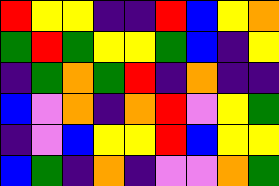[["red", "yellow", "yellow", "indigo", "indigo", "red", "blue", "yellow", "orange"], ["green", "red", "green", "yellow", "yellow", "green", "blue", "indigo", "yellow"], ["indigo", "green", "orange", "green", "red", "indigo", "orange", "indigo", "indigo"], ["blue", "violet", "orange", "indigo", "orange", "red", "violet", "yellow", "green"], ["indigo", "violet", "blue", "yellow", "yellow", "red", "blue", "yellow", "yellow"], ["blue", "green", "indigo", "orange", "indigo", "violet", "violet", "orange", "green"]]